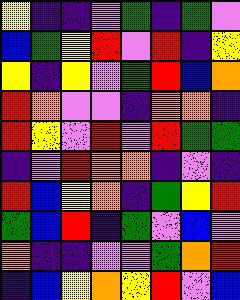[["yellow", "indigo", "indigo", "violet", "green", "indigo", "green", "violet"], ["blue", "green", "yellow", "red", "violet", "red", "indigo", "yellow"], ["yellow", "indigo", "yellow", "violet", "green", "red", "blue", "orange"], ["red", "orange", "violet", "violet", "indigo", "orange", "orange", "indigo"], ["red", "yellow", "violet", "red", "violet", "red", "green", "green"], ["indigo", "violet", "red", "orange", "orange", "indigo", "violet", "indigo"], ["red", "blue", "yellow", "orange", "indigo", "green", "yellow", "red"], ["green", "blue", "red", "indigo", "green", "violet", "blue", "violet"], ["orange", "indigo", "indigo", "violet", "violet", "green", "orange", "red"], ["indigo", "blue", "yellow", "orange", "yellow", "red", "violet", "blue"]]